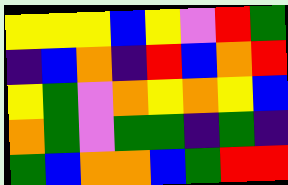[["yellow", "yellow", "yellow", "blue", "yellow", "violet", "red", "green"], ["indigo", "blue", "orange", "indigo", "red", "blue", "orange", "red"], ["yellow", "green", "violet", "orange", "yellow", "orange", "yellow", "blue"], ["orange", "green", "violet", "green", "green", "indigo", "green", "indigo"], ["green", "blue", "orange", "orange", "blue", "green", "red", "red"]]